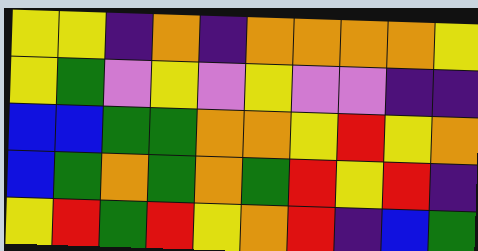[["yellow", "yellow", "indigo", "orange", "indigo", "orange", "orange", "orange", "orange", "yellow"], ["yellow", "green", "violet", "yellow", "violet", "yellow", "violet", "violet", "indigo", "indigo"], ["blue", "blue", "green", "green", "orange", "orange", "yellow", "red", "yellow", "orange"], ["blue", "green", "orange", "green", "orange", "green", "red", "yellow", "red", "indigo"], ["yellow", "red", "green", "red", "yellow", "orange", "red", "indigo", "blue", "green"]]